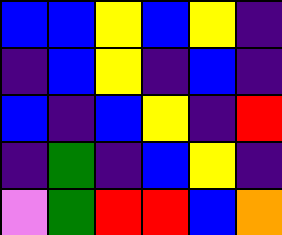[["blue", "blue", "yellow", "blue", "yellow", "indigo"], ["indigo", "blue", "yellow", "indigo", "blue", "indigo"], ["blue", "indigo", "blue", "yellow", "indigo", "red"], ["indigo", "green", "indigo", "blue", "yellow", "indigo"], ["violet", "green", "red", "red", "blue", "orange"]]